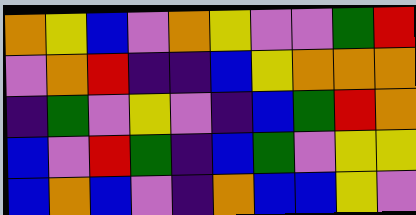[["orange", "yellow", "blue", "violet", "orange", "yellow", "violet", "violet", "green", "red"], ["violet", "orange", "red", "indigo", "indigo", "blue", "yellow", "orange", "orange", "orange"], ["indigo", "green", "violet", "yellow", "violet", "indigo", "blue", "green", "red", "orange"], ["blue", "violet", "red", "green", "indigo", "blue", "green", "violet", "yellow", "yellow"], ["blue", "orange", "blue", "violet", "indigo", "orange", "blue", "blue", "yellow", "violet"]]